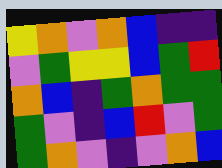[["yellow", "orange", "violet", "orange", "blue", "indigo", "indigo"], ["violet", "green", "yellow", "yellow", "blue", "green", "red"], ["orange", "blue", "indigo", "green", "orange", "green", "green"], ["green", "violet", "indigo", "blue", "red", "violet", "green"], ["green", "orange", "violet", "indigo", "violet", "orange", "blue"]]